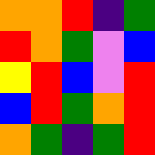[["orange", "orange", "red", "indigo", "green"], ["red", "orange", "green", "violet", "blue"], ["yellow", "red", "blue", "violet", "red"], ["blue", "red", "green", "orange", "red"], ["orange", "green", "indigo", "green", "red"]]